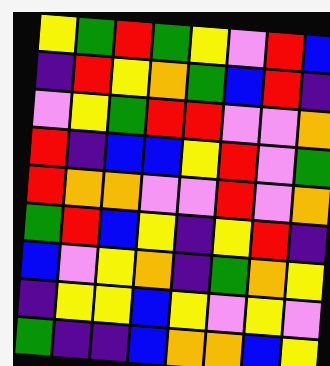[["yellow", "green", "red", "green", "yellow", "violet", "red", "blue"], ["indigo", "red", "yellow", "orange", "green", "blue", "red", "indigo"], ["violet", "yellow", "green", "red", "red", "violet", "violet", "orange"], ["red", "indigo", "blue", "blue", "yellow", "red", "violet", "green"], ["red", "orange", "orange", "violet", "violet", "red", "violet", "orange"], ["green", "red", "blue", "yellow", "indigo", "yellow", "red", "indigo"], ["blue", "violet", "yellow", "orange", "indigo", "green", "orange", "yellow"], ["indigo", "yellow", "yellow", "blue", "yellow", "violet", "yellow", "violet"], ["green", "indigo", "indigo", "blue", "orange", "orange", "blue", "yellow"]]